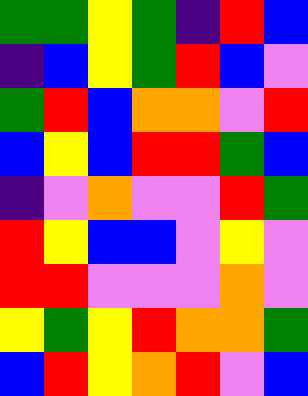[["green", "green", "yellow", "green", "indigo", "red", "blue"], ["indigo", "blue", "yellow", "green", "red", "blue", "violet"], ["green", "red", "blue", "orange", "orange", "violet", "red"], ["blue", "yellow", "blue", "red", "red", "green", "blue"], ["indigo", "violet", "orange", "violet", "violet", "red", "green"], ["red", "yellow", "blue", "blue", "violet", "yellow", "violet"], ["red", "red", "violet", "violet", "violet", "orange", "violet"], ["yellow", "green", "yellow", "red", "orange", "orange", "green"], ["blue", "red", "yellow", "orange", "red", "violet", "blue"]]